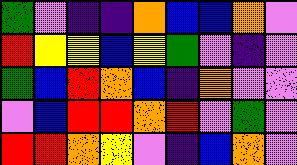[["green", "violet", "indigo", "indigo", "orange", "blue", "blue", "orange", "violet"], ["red", "yellow", "yellow", "blue", "yellow", "green", "violet", "indigo", "violet"], ["green", "blue", "red", "orange", "blue", "indigo", "orange", "violet", "violet"], ["violet", "blue", "red", "red", "orange", "red", "violet", "green", "violet"], ["red", "red", "orange", "yellow", "violet", "indigo", "blue", "orange", "violet"]]